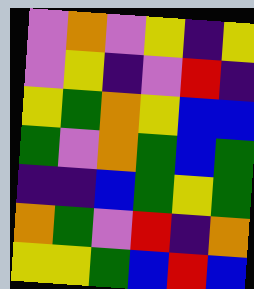[["violet", "orange", "violet", "yellow", "indigo", "yellow"], ["violet", "yellow", "indigo", "violet", "red", "indigo"], ["yellow", "green", "orange", "yellow", "blue", "blue"], ["green", "violet", "orange", "green", "blue", "green"], ["indigo", "indigo", "blue", "green", "yellow", "green"], ["orange", "green", "violet", "red", "indigo", "orange"], ["yellow", "yellow", "green", "blue", "red", "blue"]]